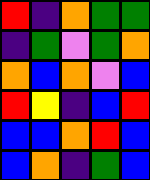[["red", "indigo", "orange", "green", "green"], ["indigo", "green", "violet", "green", "orange"], ["orange", "blue", "orange", "violet", "blue"], ["red", "yellow", "indigo", "blue", "red"], ["blue", "blue", "orange", "red", "blue"], ["blue", "orange", "indigo", "green", "blue"]]